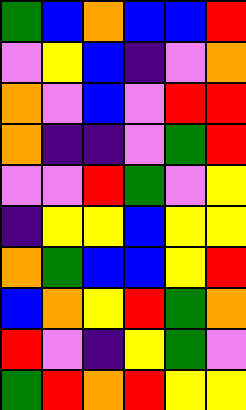[["green", "blue", "orange", "blue", "blue", "red"], ["violet", "yellow", "blue", "indigo", "violet", "orange"], ["orange", "violet", "blue", "violet", "red", "red"], ["orange", "indigo", "indigo", "violet", "green", "red"], ["violet", "violet", "red", "green", "violet", "yellow"], ["indigo", "yellow", "yellow", "blue", "yellow", "yellow"], ["orange", "green", "blue", "blue", "yellow", "red"], ["blue", "orange", "yellow", "red", "green", "orange"], ["red", "violet", "indigo", "yellow", "green", "violet"], ["green", "red", "orange", "red", "yellow", "yellow"]]